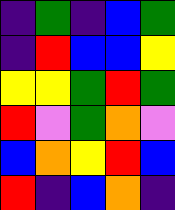[["indigo", "green", "indigo", "blue", "green"], ["indigo", "red", "blue", "blue", "yellow"], ["yellow", "yellow", "green", "red", "green"], ["red", "violet", "green", "orange", "violet"], ["blue", "orange", "yellow", "red", "blue"], ["red", "indigo", "blue", "orange", "indigo"]]